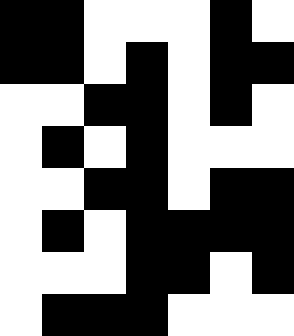[["black", "black", "white", "white", "white", "black", "white"], ["black", "black", "white", "black", "white", "black", "black"], ["white", "white", "black", "black", "white", "black", "white"], ["white", "black", "white", "black", "white", "white", "white"], ["white", "white", "black", "black", "white", "black", "black"], ["white", "black", "white", "black", "black", "black", "black"], ["white", "white", "white", "black", "black", "white", "black"], ["white", "black", "black", "black", "white", "white", "white"]]